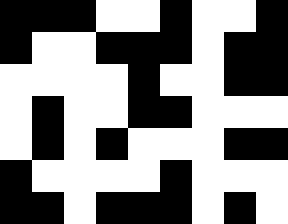[["black", "black", "black", "white", "white", "black", "white", "white", "black"], ["black", "white", "white", "black", "black", "black", "white", "black", "black"], ["white", "white", "white", "white", "black", "white", "white", "black", "black"], ["white", "black", "white", "white", "black", "black", "white", "white", "white"], ["white", "black", "white", "black", "white", "white", "white", "black", "black"], ["black", "white", "white", "white", "white", "black", "white", "white", "white"], ["black", "black", "white", "black", "black", "black", "white", "black", "white"]]